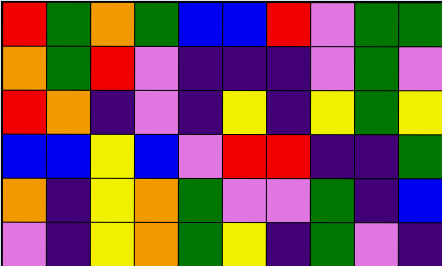[["red", "green", "orange", "green", "blue", "blue", "red", "violet", "green", "green"], ["orange", "green", "red", "violet", "indigo", "indigo", "indigo", "violet", "green", "violet"], ["red", "orange", "indigo", "violet", "indigo", "yellow", "indigo", "yellow", "green", "yellow"], ["blue", "blue", "yellow", "blue", "violet", "red", "red", "indigo", "indigo", "green"], ["orange", "indigo", "yellow", "orange", "green", "violet", "violet", "green", "indigo", "blue"], ["violet", "indigo", "yellow", "orange", "green", "yellow", "indigo", "green", "violet", "indigo"]]